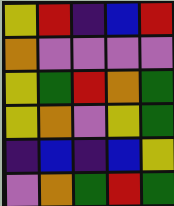[["yellow", "red", "indigo", "blue", "red"], ["orange", "violet", "violet", "violet", "violet"], ["yellow", "green", "red", "orange", "green"], ["yellow", "orange", "violet", "yellow", "green"], ["indigo", "blue", "indigo", "blue", "yellow"], ["violet", "orange", "green", "red", "green"]]